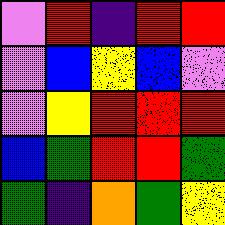[["violet", "red", "indigo", "red", "red"], ["violet", "blue", "yellow", "blue", "violet"], ["violet", "yellow", "red", "red", "red"], ["blue", "green", "red", "red", "green"], ["green", "indigo", "orange", "green", "yellow"]]